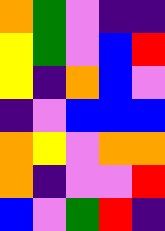[["orange", "green", "violet", "indigo", "indigo"], ["yellow", "green", "violet", "blue", "red"], ["yellow", "indigo", "orange", "blue", "violet"], ["indigo", "violet", "blue", "blue", "blue"], ["orange", "yellow", "violet", "orange", "orange"], ["orange", "indigo", "violet", "violet", "red"], ["blue", "violet", "green", "red", "indigo"]]